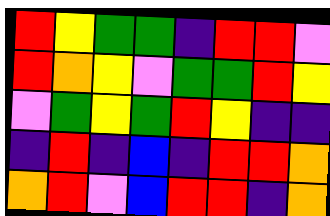[["red", "yellow", "green", "green", "indigo", "red", "red", "violet"], ["red", "orange", "yellow", "violet", "green", "green", "red", "yellow"], ["violet", "green", "yellow", "green", "red", "yellow", "indigo", "indigo"], ["indigo", "red", "indigo", "blue", "indigo", "red", "red", "orange"], ["orange", "red", "violet", "blue", "red", "red", "indigo", "orange"]]